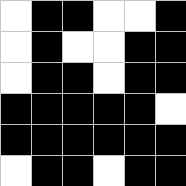[["white", "black", "black", "white", "white", "black"], ["white", "black", "white", "white", "black", "black"], ["white", "black", "black", "white", "black", "black"], ["black", "black", "black", "black", "black", "white"], ["black", "black", "black", "black", "black", "black"], ["white", "black", "black", "white", "black", "black"]]